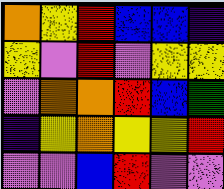[["orange", "yellow", "red", "blue", "blue", "indigo"], ["yellow", "violet", "red", "violet", "yellow", "yellow"], ["violet", "orange", "orange", "red", "blue", "green"], ["indigo", "yellow", "orange", "yellow", "yellow", "red"], ["violet", "violet", "blue", "red", "violet", "violet"]]